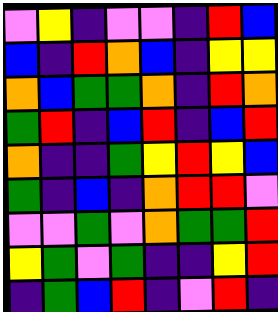[["violet", "yellow", "indigo", "violet", "violet", "indigo", "red", "blue"], ["blue", "indigo", "red", "orange", "blue", "indigo", "yellow", "yellow"], ["orange", "blue", "green", "green", "orange", "indigo", "red", "orange"], ["green", "red", "indigo", "blue", "red", "indigo", "blue", "red"], ["orange", "indigo", "indigo", "green", "yellow", "red", "yellow", "blue"], ["green", "indigo", "blue", "indigo", "orange", "red", "red", "violet"], ["violet", "violet", "green", "violet", "orange", "green", "green", "red"], ["yellow", "green", "violet", "green", "indigo", "indigo", "yellow", "red"], ["indigo", "green", "blue", "red", "indigo", "violet", "red", "indigo"]]